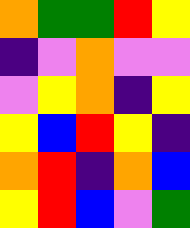[["orange", "green", "green", "red", "yellow"], ["indigo", "violet", "orange", "violet", "violet"], ["violet", "yellow", "orange", "indigo", "yellow"], ["yellow", "blue", "red", "yellow", "indigo"], ["orange", "red", "indigo", "orange", "blue"], ["yellow", "red", "blue", "violet", "green"]]